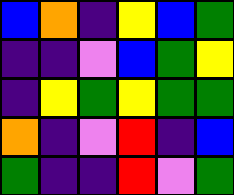[["blue", "orange", "indigo", "yellow", "blue", "green"], ["indigo", "indigo", "violet", "blue", "green", "yellow"], ["indigo", "yellow", "green", "yellow", "green", "green"], ["orange", "indigo", "violet", "red", "indigo", "blue"], ["green", "indigo", "indigo", "red", "violet", "green"]]